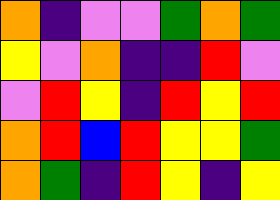[["orange", "indigo", "violet", "violet", "green", "orange", "green"], ["yellow", "violet", "orange", "indigo", "indigo", "red", "violet"], ["violet", "red", "yellow", "indigo", "red", "yellow", "red"], ["orange", "red", "blue", "red", "yellow", "yellow", "green"], ["orange", "green", "indigo", "red", "yellow", "indigo", "yellow"]]